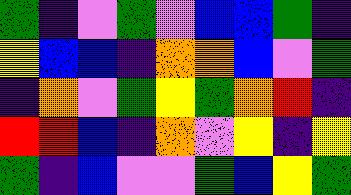[["green", "indigo", "violet", "green", "violet", "blue", "blue", "green", "indigo"], ["yellow", "blue", "blue", "indigo", "orange", "orange", "blue", "violet", "green"], ["indigo", "orange", "violet", "green", "yellow", "green", "orange", "red", "indigo"], ["red", "red", "blue", "indigo", "orange", "violet", "yellow", "indigo", "yellow"], ["green", "indigo", "blue", "violet", "violet", "green", "blue", "yellow", "green"]]